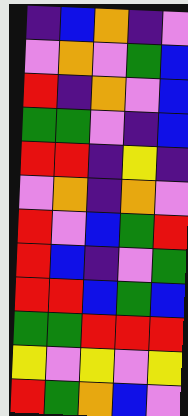[["indigo", "blue", "orange", "indigo", "violet"], ["violet", "orange", "violet", "green", "blue"], ["red", "indigo", "orange", "violet", "blue"], ["green", "green", "violet", "indigo", "blue"], ["red", "red", "indigo", "yellow", "indigo"], ["violet", "orange", "indigo", "orange", "violet"], ["red", "violet", "blue", "green", "red"], ["red", "blue", "indigo", "violet", "green"], ["red", "red", "blue", "green", "blue"], ["green", "green", "red", "red", "red"], ["yellow", "violet", "yellow", "violet", "yellow"], ["red", "green", "orange", "blue", "violet"]]